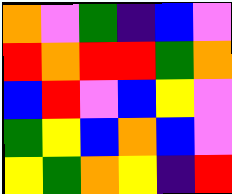[["orange", "violet", "green", "indigo", "blue", "violet"], ["red", "orange", "red", "red", "green", "orange"], ["blue", "red", "violet", "blue", "yellow", "violet"], ["green", "yellow", "blue", "orange", "blue", "violet"], ["yellow", "green", "orange", "yellow", "indigo", "red"]]